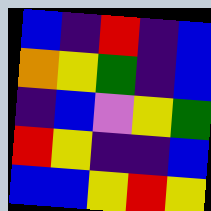[["blue", "indigo", "red", "indigo", "blue"], ["orange", "yellow", "green", "indigo", "blue"], ["indigo", "blue", "violet", "yellow", "green"], ["red", "yellow", "indigo", "indigo", "blue"], ["blue", "blue", "yellow", "red", "yellow"]]